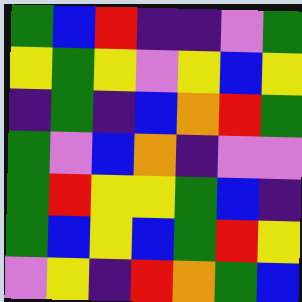[["green", "blue", "red", "indigo", "indigo", "violet", "green"], ["yellow", "green", "yellow", "violet", "yellow", "blue", "yellow"], ["indigo", "green", "indigo", "blue", "orange", "red", "green"], ["green", "violet", "blue", "orange", "indigo", "violet", "violet"], ["green", "red", "yellow", "yellow", "green", "blue", "indigo"], ["green", "blue", "yellow", "blue", "green", "red", "yellow"], ["violet", "yellow", "indigo", "red", "orange", "green", "blue"]]